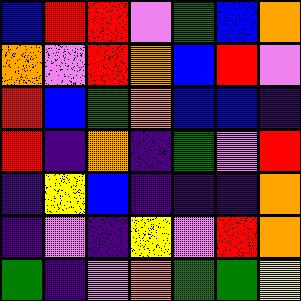[["blue", "red", "red", "violet", "green", "blue", "orange"], ["orange", "violet", "red", "orange", "blue", "red", "violet"], ["red", "blue", "green", "orange", "blue", "blue", "indigo"], ["red", "indigo", "orange", "indigo", "green", "violet", "red"], ["indigo", "yellow", "blue", "indigo", "indigo", "indigo", "orange"], ["indigo", "violet", "indigo", "yellow", "violet", "red", "orange"], ["green", "indigo", "violet", "orange", "green", "green", "yellow"]]